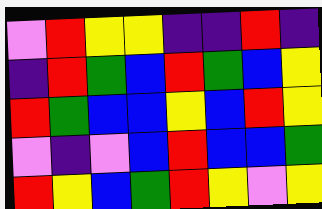[["violet", "red", "yellow", "yellow", "indigo", "indigo", "red", "indigo"], ["indigo", "red", "green", "blue", "red", "green", "blue", "yellow"], ["red", "green", "blue", "blue", "yellow", "blue", "red", "yellow"], ["violet", "indigo", "violet", "blue", "red", "blue", "blue", "green"], ["red", "yellow", "blue", "green", "red", "yellow", "violet", "yellow"]]